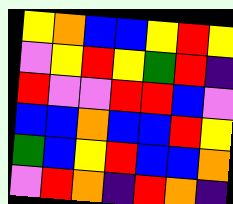[["yellow", "orange", "blue", "blue", "yellow", "red", "yellow"], ["violet", "yellow", "red", "yellow", "green", "red", "indigo"], ["red", "violet", "violet", "red", "red", "blue", "violet"], ["blue", "blue", "orange", "blue", "blue", "red", "yellow"], ["green", "blue", "yellow", "red", "blue", "blue", "orange"], ["violet", "red", "orange", "indigo", "red", "orange", "indigo"]]